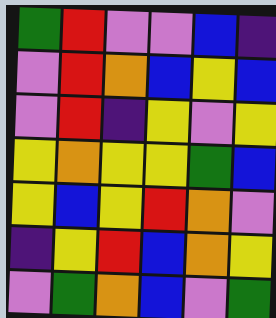[["green", "red", "violet", "violet", "blue", "indigo"], ["violet", "red", "orange", "blue", "yellow", "blue"], ["violet", "red", "indigo", "yellow", "violet", "yellow"], ["yellow", "orange", "yellow", "yellow", "green", "blue"], ["yellow", "blue", "yellow", "red", "orange", "violet"], ["indigo", "yellow", "red", "blue", "orange", "yellow"], ["violet", "green", "orange", "blue", "violet", "green"]]